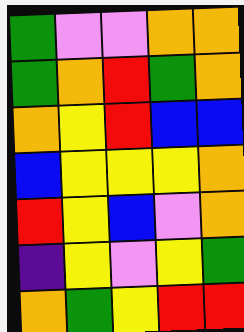[["green", "violet", "violet", "orange", "orange"], ["green", "orange", "red", "green", "orange"], ["orange", "yellow", "red", "blue", "blue"], ["blue", "yellow", "yellow", "yellow", "orange"], ["red", "yellow", "blue", "violet", "orange"], ["indigo", "yellow", "violet", "yellow", "green"], ["orange", "green", "yellow", "red", "red"]]